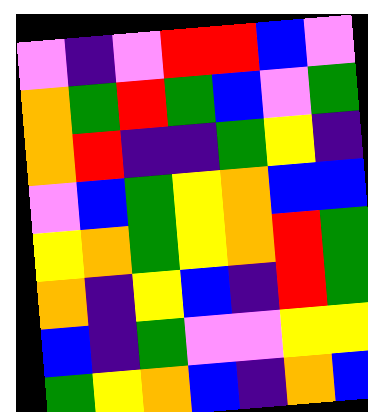[["violet", "indigo", "violet", "red", "red", "blue", "violet"], ["orange", "green", "red", "green", "blue", "violet", "green"], ["orange", "red", "indigo", "indigo", "green", "yellow", "indigo"], ["violet", "blue", "green", "yellow", "orange", "blue", "blue"], ["yellow", "orange", "green", "yellow", "orange", "red", "green"], ["orange", "indigo", "yellow", "blue", "indigo", "red", "green"], ["blue", "indigo", "green", "violet", "violet", "yellow", "yellow"], ["green", "yellow", "orange", "blue", "indigo", "orange", "blue"]]